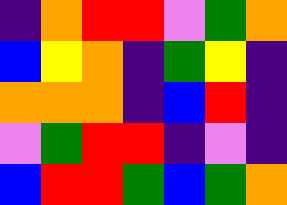[["indigo", "orange", "red", "red", "violet", "green", "orange"], ["blue", "yellow", "orange", "indigo", "green", "yellow", "indigo"], ["orange", "orange", "orange", "indigo", "blue", "red", "indigo"], ["violet", "green", "red", "red", "indigo", "violet", "indigo"], ["blue", "red", "red", "green", "blue", "green", "orange"]]